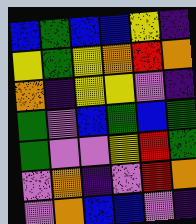[["blue", "green", "blue", "blue", "yellow", "indigo"], ["yellow", "green", "yellow", "orange", "red", "orange"], ["orange", "indigo", "yellow", "yellow", "violet", "indigo"], ["green", "violet", "blue", "green", "blue", "green"], ["green", "violet", "violet", "yellow", "red", "green"], ["violet", "orange", "indigo", "violet", "red", "orange"], ["violet", "orange", "blue", "blue", "violet", "indigo"]]